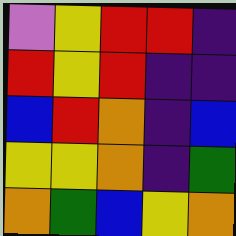[["violet", "yellow", "red", "red", "indigo"], ["red", "yellow", "red", "indigo", "indigo"], ["blue", "red", "orange", "indigo", "blue"], ["yellow", "yellow", "orange", "indigo", "green"], ["orange", "green", "blue", "yellow", "orange"]]